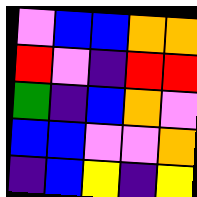[["violet", "blue", "blue", "orange", "orange"], ["red", "violet", "indigo", "red", "red"], ["green", "indigo", "blue", "orange", "violet"], ["blue", "blue", "violet", "violet", "orange"], ["indigo", "blue", "yellow", "indigo", "yellow"]]